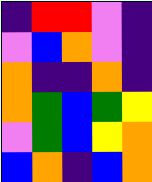[["indigo", "red", "red", "violet", "indigo"], ["violet", "blue", "orange", "violet", "indigo"], ["orange", "indigo", "indigo", "orange", "indigo"], ["orange", "green", "blue", "green", "yellow"], ["violet", "green", "blue", "yellow", "orange"], ["blue", "orange", "indigo", "blue", "orange"]]